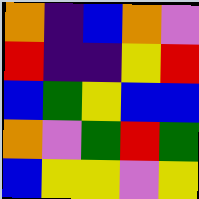[["orange", "indigo", "blue", "orange", "violet"], ["red", "indigo", "indigo", "yellow", "red"], ["blue", "green", "yellow", "blue", "blue"], ["orange", "violet", "green", "red", "green"], ["blue", "yellow", "yellow", "violet", "yellow"]]